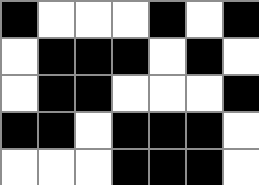[["black", "white", "white", "white", "black", "white", "black"], ["white", "black", "black", "black", "white", "black", "white"], ["white", "black", "black", "white", "white", "white", "black"], ["black", "black", "white", "black", "black", "black", "white"], ["white", "white", "white", "black", "black", "black", "white"]]